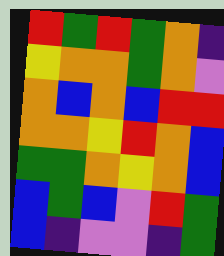[["red", "green", "red", "green", "orange", "indigo"], ["yellow", "orange", "orange", "green", "orange", "violet"], ["orange", "blue", "orange", "blue", "red", "red"], ["orange", "orange", "yellow", "red", "orange", "blue"], ["green", "green", "orange", "yellow", "orange", "blue"], ["blue", "green", "blue", "violet", "red", "green"], ["blue", "indigo", "violet", "violet", "indigo", "green"]]